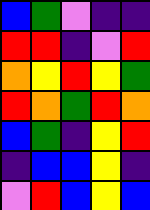[["blue", "green", "violet", "indigo", "indigo"], ["red", "red", "indigo", "violet", "red"], ["orange", "yellow", "red", "yellow", "green"], ["red", "orange", "green", "red", "orange"], ["blue", "green", "indigo", "yellow", "red"], ["indigo", "blue", "blue", "yellow", "indigo"], ["violet", "red", "blue", "yellow", "blue"]]